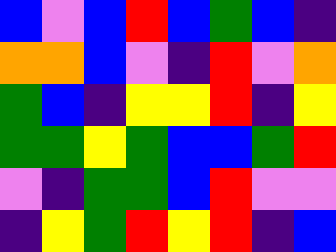[["blue", "violet", "blue", "red", "blue", "green", "blue", "indigo"], ["orange", "orange", "blue", "violet", "indigo", "red", "violet", "orange"], ["green", "blue", "indigo", "yellow", "yellow", "red", "indigo", "yellow"], ["green", "green", "yellow", "green", "blue", "blue", "green", "red"], ["violet", "indigo", "green", "green", "blue", "red", "violet", "violet"], ["indigo", "yellow", "green", "red", "yellow", "red", "indigo", "blue"]]